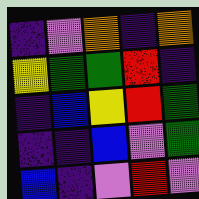[["indigo", "violet", "orange", "indigo", "orange"], ["yellow", "green", "green", "red", "indigo"], ["indigo", "blue", "yellow", "red", "green"], ["indigo", "indigo", "blue", "violet", "green"], ["blue", "indigo", "violet", "red", "violet"]]